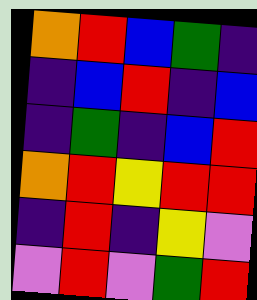[["orange", "red", "blue", "green", "indigo"], ["indigo", "blue", "red", "indigo", "blue"], ["indigo", "green", "indigo", "blue", "red"], ["orange", "red", "yellow", "red", "red"], ["indigo", "red", "indigo", "yellow", "violet"], ["violet", "red", "violet", "green", "red"]]